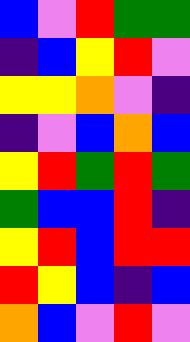[["blue", "violet", "red", "green", "green"], ["indigo", "blue", "yellow", "red", "violet"], ["yellow", "yellow", "orange", "violet", "indigo"], ["indigo", "violet", "blue", "orange", "blue"], ["yellow", "red", "green", "red", "green"], ["green", "blue", "blue", "red", "indigo"], ["yellow", "red", "blue", "red", "red"], ["red", "yellow", "blue", "indigo", "blue"], ["orange", "blue", "violet", "red", "violet"]]